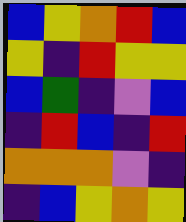[["blue", "yellow", "orange", "red", "blue"], ["yellow", "indigo", "red", "yellow", "yellow"], ["blue", "green", "indigo", "violet", "blue"], ["indigo", "red", "blue", "indigo", "red"], ["orange", "orange", "orange", "violet", "indigo"], ["indigo", "blue", "yellow", "orange", "yellow"]]